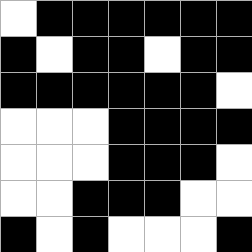[["white", "black", "black", "black", "black", "black", "black"], ["black", "white", "black", "black", "white", "black", "black"], ["black", "black", "black", "black", "black", "black", "white"], ["white", "white", "white", "black", "black", "black", "black"], ["white", "white", "white", "black", "black", "black", "white"], ["white", "white", "black", "black", "black", "white", "white"], ["black", "white", "black", "white", "white", "white", "black"]]